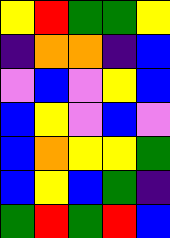[["yellow", "red", "green", "green", "yellow"], ["indigo", "orange", "orange", "indigo", "blue"], ["violet", "blue", "violet", "yellow", "blue"], ["blue", "yellow", "violet", "blue", "violet"], ["blue", "orange", "yellow", "yellow", "green"], ["blue", "yellow", "blue", "green", "indigo"], ["green", "red", "green", "red", "blue"]]